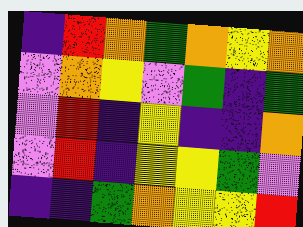[["indigo", "red", "orange", "green", "orange", "yellow", "orange"], ["violet", "orange", "yellow", "violet", "green", "indigo", "green"], ["violet", "red", "indigo", "yellow", "indigo", "indigo", "orange"], ["violet", "red", "indigo", "yellow", "yellow", "green", "violet"], ["indigo", "indigo", "green", "orange", "yellow", "yellow", "red"]]